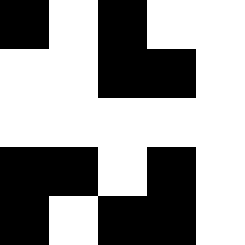[["black", "white", "black", "white", "white"], ["white", "white", "black", "black", "white"], ["white", "white", "white", "white", "white"], ["black", "black", "white", "black", "white"], ["black", "white", "black", "black", "white"]]